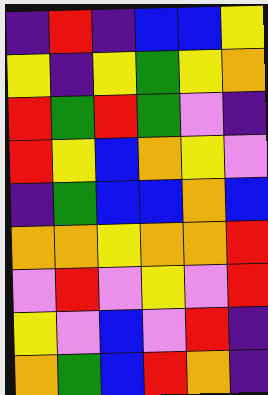[["indigo", "red", "indigo", "blue", "blue", "yellow"], ["yellow", "indigo", "yellow", "green", "yellow", "orange"], ["red", "green", "red", "green", "violet", "indigo"], ["red", "yellow", "blue", "orange", "yellow", "violet"], ["indigo", "green", "blue", "blue", "orange", "blue"], ["orange", "orange", "yellow", "orange", "orange", "red"], ["violet", "red", "violet", "yellow", "violet", "red"], ["yellow", "violet", "blue", "violet", "red", "indigo"], ["orange", "green", "blue", "red", "orange", "indigo"]]